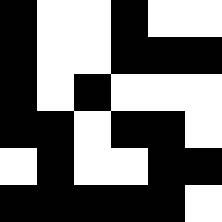[["black", "white", "white", "black", "white", "white"], ["black", "white", "white", "black", "black", "black"], ["black", "white", "black", "white", "white", "white"], ["black", "black", "white", "black", "black", "white"], ["white", "black", "white", "white", "black", "black"], ["black", "black", "black", "black", "black", "white"]]